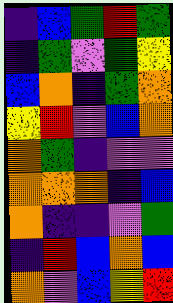[["indigo", "blue", "green", "red", "green"], ["indigo", "green", "violet", "green", "yellow"], ["blue", "orange", "indigo", "green", "orange"], ["yellow", "red", "violet", "blue", "orange"], ["orange", "green", "indigo", "violet", "violet"], ["orange", "orange", "orange", "indigo", "blue"], ["orange", "indigo", "indigo", "violet", "green"], ["indigo", "red", "blue", "orange", "blue"], ["orange", "violet", "blue", "yellow", "red"]]